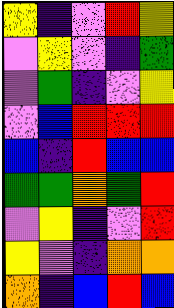[["yellow", "indigo", "violet", "red", "yellow"], ["violet", "yellow", "violet", "indigo", "green"], ["violet", "green", "indigo", "violet", "yellow"], ["violet", "blue", "red", "red", "red"], ["blue", "indigo", "red", "blue", "blue"], ["green", "green", "orange", "green", "red"], ["violet", "yellow", "indigo", "violet", "red"], ["yellow", "violet", "indigo", "orange", "orange"], ["orange", "indigo", "blue", "red", "blue"]]